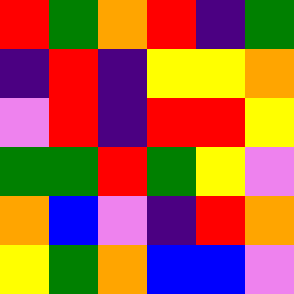[["red", "green", "orange", "red", "indigo", "green"], ["indigo", "red", "indigo", "yellow", "yellow", "orange"], ["violet", "red", "indigo", "red", "red", "yellow"], ["green", "green", "red", "green", "yellow", "violet"], ["orange", "blue", "violet", "indigo", "red", "orange"], ["yellow", "green", "orange", "blue", "blue", "violet"]]